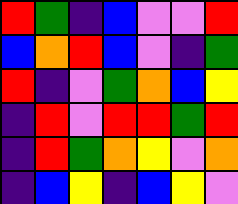[["red", "green", "indigo", "blue", "violet", "violet", "red"], ["blue", "orange", "red", "blue", "violet", "indigo", "green"], ["red", "indigo", "violet", "green", "orange", "blue", "yellow"], ["indigo", "red", "violet", "red", "red", "green", "red"], ["indigo", "red", "green", "orange", "yellow", "violet", "orange"], ["indigo", "blue", "yellow", "indigo", "blue", "yellow", "violet"]]